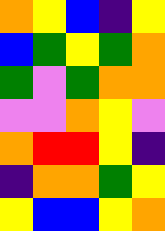[["orange", "yellow", "blue", "indigo", "yellow"], ["blue", "green", "yellow", "green", "orange"], ["green", "violet", "green", "orange", "orange"], ["violet", "violet", "orange", "yellow", "violet"], ["orange", "red", "red", "yellow", "indigo"], ["indigo", "orange", "orange", "green", "yellow"], ["yellow", "blue", "blue", "yellow", "orange"]]